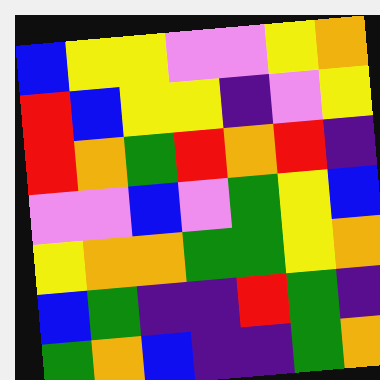[["blue", "yellow", "yellow", "violet", "violet", "yellow", "orange"], ["red", "blue", "yellow", "yellow", "indigo", "violet", "yellow"], ["red", "orange", "green", "red", "orange", "red", "indigo"], ["violet", "violet", "blue", "violet", "green", "yellow", "blue"], ["yellow", "orange", "orange", "green", "green", "yellow", "orange"], ["blue", "green", "indigo", "indigo", "red", "green", "indigo"], ["green", "orange", "blue", "indigo", "indigo", "green", "orange"]]